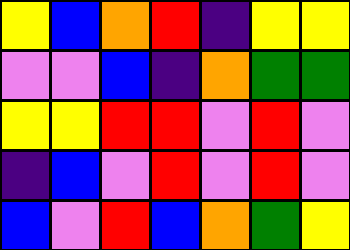[["yellow", "blue", "orange", "red", "indigo", "yellow", "yellow"], ["violet", "violet", "blue", "indigo", "orange", "green", "green"], ["yellow", "yellow", "red", "red", "violet", "red", "violet"], ["indigo", "blue", "violet", "red", "violet", "red", "violet"], ["blue", "violet", "red", "blue", "orange", "green", "yellow"]]